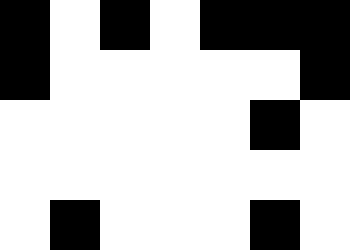[["black", "white", "black", "white", "black", "black", "black"], ["black", "white", "white", "white", "white", "white", "black"], ["white", "white", "white", "white", "white", "black", "white"], ["white", "white", "white", "white", "white", "white", "white"], ["white", "black", "white", "white", "white", "black", "white"]]